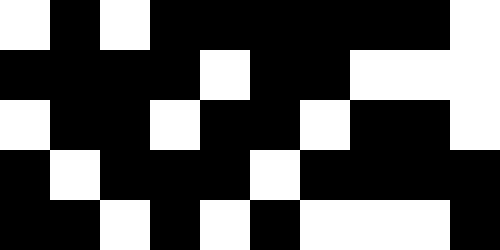[["white", "black", "white", "black", "black", "black", "black", "black", "black", "white"], ["black", "black", "black", "black", "white", "black", "black", "white", "white", "white"], ["white", "black", "black", "white", "black", "black", "white", "black", "black", "white"], ["black", "white", "black", "black", "black", "white", "black", "black", "black", "black"], ["black", "black", "white", "black", "white", "black", "white", "white", "white", "black"]]